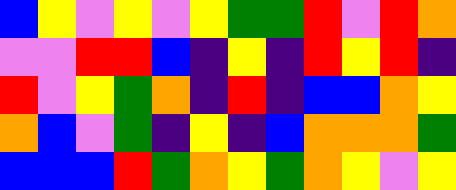[["blue", "yellow", "violet", "yellow", "violet", "yellow", "green", "green", "red", "violet", "red", "orange"], ["violet", "violet", "red", "red", "blue", "indigo", "yellow", "indigo", "red", "yellow", "red", "indigo"], ["red", "violet", "yellow", "green", "orange", "indigo", "red", "indigo", "blue", "blue", "orange", "yellow"], ["orange", "blue", "violet", "green", "indigo", "yellow", "indigo", "blue", "orange", "orange", "orange", "green"], ["blue", "blue", "blue", "red", "green", "orange", "yellow", "green", "orange", "yellow", "violet", "yellow"]]